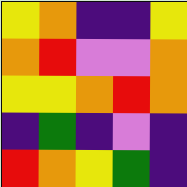[["yellow", "orange", "indigo", "indigo", "yellow"], ["orange", "red", "violet", "violet", "orange"], ["yellow", "yellow", "orange", "red", "orange"], ["indigo", "green", "indigo", "violet", "indigo"], ["red", "orange", "yellow", "green", "indigo"]]